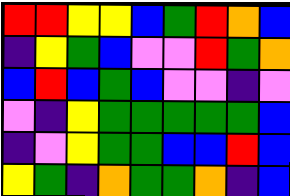[["red", "red", "yellow", "yellow", "blue", "green", "red", "orange", "blue"], ["indigo", "yellow", "green", "blue", "violet", "violet", "red", "green", "orange"], ["blue", "red", "blue", "green", "blue", "violet", "violet", "indigo", "violet"], ["violet", "indigo", "yellow", "green", "green", "green", "green", "green", "blue"], ["indigo", "violet", "yellow", "green", "green", "blue", "blue", "red", "blue"], ["yellow", "green", "indigo", "orange", "green", "green", "orange", "indigo", "blue"]]